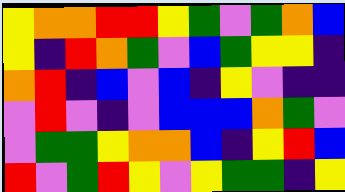[["yellow", "orange", "orange", "red", "red", "yellow", "green", "violet", "green", "orange", "blue"], ["yellow", "indigo", "red", "orange", "green", "violet", "blue", "green", "yellow", "yellow", "indigo"], ["orange", "red", "indigo", "blue", "violet", "blue", "indigo", "yellow", "violet", "indigo", "indigo"], ["violet", "red", "violet", "indigo", "violet", "blue", "blue", "blue", "orange", "green", "violet"], ["violet", "green", "green", "yellow", "orange", "orange", "blue", "indigo", "yellow", "red", "blue"], ["red", "violet", "green", "red", "yellow", "violet", "yellow", "green", "green", "indigo", "yellow"]]